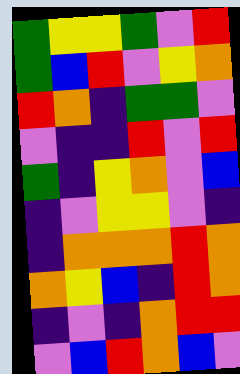[["green", "yellow", "yellow", "green", "violet", "red"], ["green", "blue", "red", "violet", "yellow", "orange"], ["red", "orange", "indigo", "green", "green", "violet"], ["violet", "indigo", "indigo", "red", "violet", "red"], ["green", "indigo", "yellow", "orange", "violet", "blue"], ["indigo", "violet", "yellow", "yellow", "violet", "indigo"], ["indigo", "orange", "orange", "orange", "red", "orange"], ["orange", "yellow", "blue", "indigo", "red", "orange"], ["indigo", "violet", "indigo", "orange", "red", "red"], ["violet", "blue", "red", "orange", "blue", "violet"]]